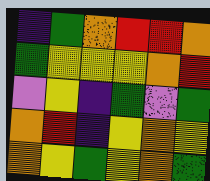[["indigo", "green", "orange", "red", "red", "orange"], ["green", "yellow", "yellow", "yellow", "orange", "red"], ["violet", "yellow", "indigo", "green", "violet", "green"], ["orange", "red", "indigo", "yellow", "orange", "yellow"], ["orange", "yellow", "green", "yellow", "orange", "green"]]